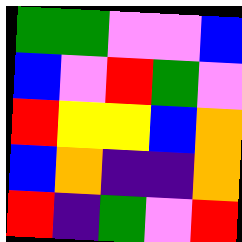[["green", "green", "violet", "violet", "blue"], ["blue", "violet", "red", "green", "violet"], ["red", "yellow", "yellow", "blue", "orange"], ["blue", "orange", "indigo", "indigo", "orange"], ["red", "indigo", "green", "violet", "red"]]